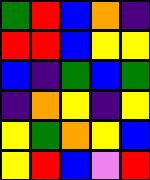[["green", "red", "blue", "orange", "indigo"], ["red", "red", "blue", "yellow", "yellow"], ["blue", "indigo", "green", "blue", "green"], ["indigo", "orange", "yellow", "indigo", "yellow"], ["yellow", "green", "orange", "yellow", "blue"], ["yellow", "red", "blue", "violet", "red"]]